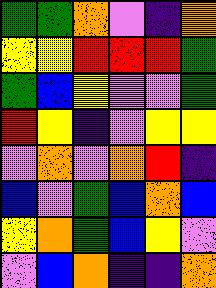[["green", "green", "orange", "violet", "indigo", "orange"], ["yellow", "yellow", "red", "red", "red", "green"], ["green", "blue", "yellow", "violet", "violet", "green"], ["red", "yellow", "indigo", "violet", "yellow", "yellow"], ["violet", "orange", "violet", "orange", "red", "indigo"], ["blue", "violet", "green", "blue", "orange", "blue"], ["yellow", "orange", "green", "blue", "yellow", "violet"], ["violet", "blue", "orange", "indigo", "indigo", "orange"]]